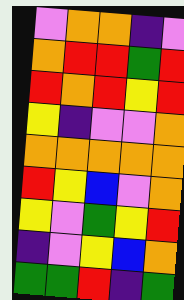[["violet", "orange", "orange", "indigo", "violet"], ["orange", "red", "red", "green", "red"], ["red", "orange", "red", "yellow", "red"], ["yellow", "indigo", "violet", "violet", "orange"], ["orange", "orange", "orange", "orange", "orange"], ["red", "yellow", "blue", "violet", "orange"], ["yellow", "violet", "green", "yellow", "red"], ["indigo", "violet", "yellow", "blue", "orange"], ["green", "green", "red", "indigo", "green"]]